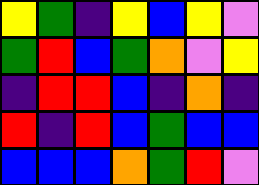[["yellow", "green", "indigo", "yellow", "blue", "yellow", "violet"], ["green", "red", "blue", "green", "orange", "violet", "yellow"], ["indigo", "red", "red", "blue", "indigo", "orange", "indigo"], ["red", "indigo", "red", "blue", "green", "blue", "blue"], ["blue", "blue", "blue", "orange", "green", "red", "violet"]]